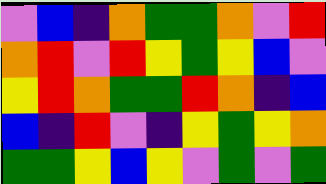[["violet", "blue", "indigo", "orange", "green", "green", "orange", "violet", "red"], ["orange", "red", "violet", "red", "yellow", "green", "yellow", "blue", "violet"], ["yellow", "red", "orange", "green", "green", "red", "orange", "indigo", "blue"], ["blue", "indigo", "red", "violet", "indigo", "yellow", "green", "yellow", "orange"], ["green", "green", "yellow", "blue", "yellow", "violet", "green", "violet", "green"]]